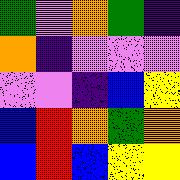[["green", "violet", "orange", "green", "indigo"], ["orange", "indigo", "violet", "violet", "violet"], ["violet", "violet", "indigo", "blue", "yellow"], ["blue", "red", "orange", "green", "orange"], ["blue", "red", "blue", "yellow", "yellow"]]